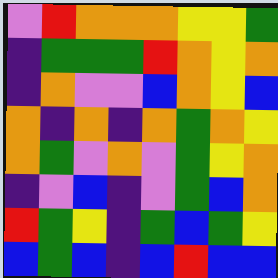[["violet", "red", "orange", "orange", "orange", "yellow", "yellow", "green"], ["indigo", "green", "green", "green", "red", "orange", "yellow", "orange"], ["indigo", "orange", "violet", "violet", "blue", "orange", "yellow", "blue"], ["orange", "indigo", "orange", "indigo", "orange", "green", "orange", "yellow"], ["orange", "green", "violet", "orange", "violet", "green", "yellow", "orange"], ["indigo", "violet", "blue", "indigo", "violet", "green", "blue", "orange"], ["red", "green", "yellow", "indigo", "green", "blue", "green", "yellow"], ["blue", "green", "blue", "indigo", "blue", "red", "blue", "blue"]]